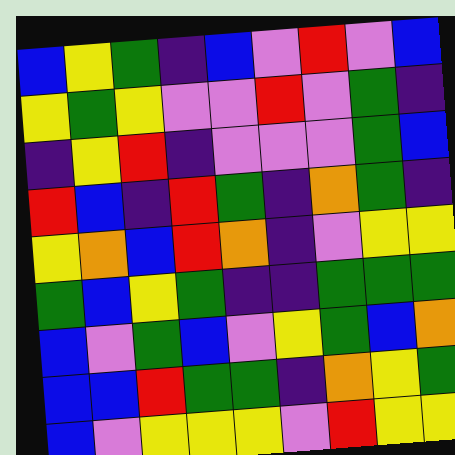[["blue", "yellow", "green", "indigo", "blue", "violet", "red", "violet", "blue"], ["yellow", "green", "yellow", "violet", "violet", "red", "violet", "green", "indigo"], ["indigo", "yellow", "red", "indigo", "violet", "violet", "violet", "green", "blue"], ["red", "blue", "indigo", "red", "green", "indigo", "orange", "green", "indigo"], ["yellow", "orange", "blue", "red", "orange", "indigo", "violet", "yellow", "yellow"], ["green", "blue", "yellow", "green", "indigo", "indigo", "green", "green", "green"], ["blue", "violet", "green", "blue", "violet", "yellow", "green", "blue", "orange"], ["blue", "blue", "red", "green", "green", "indigo", "orange", "yellow", "green"], ["blue", "violet", "yellow", "yellow", "yellow", "violet", "red", "yellow", "yellow"]]